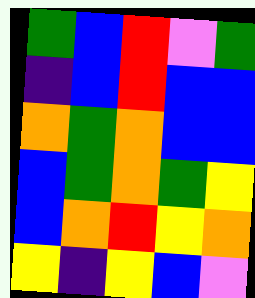[["green", "blue", "red", "violet", "green"], ["indigo", "blue", "red", "blue", "blue"], ["orange", "green", "orange", "blue", "blue"], ["blue", "green", "orange", "green", "yellow"], ["blue", "orange", "red", "yellow", "orange"], ["yellow", "indigo", "yellow", "blue", "violet"]]